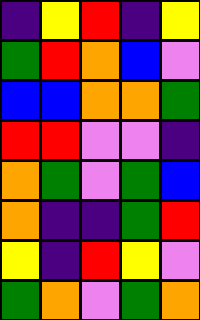[["indigo", "yellow", "red", "indigo", "yellow"], ["green", "red", "orange", "blue", "violet"], ["blue", "blue", "orange", "orange", "green"], ["red", "red", "violet", "violet", "indigo"], ["orange", "green", "violet", "green", "blue"], ["orange", "indigo", "indigo", "green", "red"], ["yellow", "indigo", "red", "yellow", "violet"], ["green", "orange", "violet", "green", "orange"]]